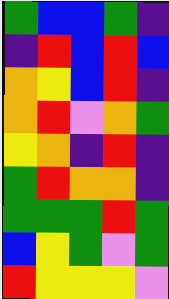[["green", "blue", "blue", "green", "indigo"], ["indigo", "red", "blue", "red", "blue"], ["orange", "yellow", "blue", "red", "indigo"], ["orange", "red", "violet", "orange", "green"], ["yellow", "orange", "indigo", "red", "indigo"], ["green", "red", "orange", "orange", "indigo"], ["green", "green", "green", "red", "green"], ["blue", "yellow", "green", "violet", "green"], ["red", "yellow", "yellow", "yellow", "violet"]]